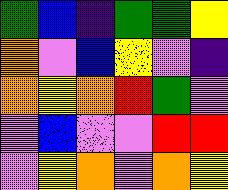[["green", "blue", "indigo", "green", "green", "yellow"], ["orange", "violet", "blue", "yellow", "violet", "indigo"], ["orange", "yellow", "orange", "red", "green", "violet"], ["violet", "blue", "violet", "violet", "red", "red"], ["violet", "yellow", "orange", "violet", "orange", "yellow"]]